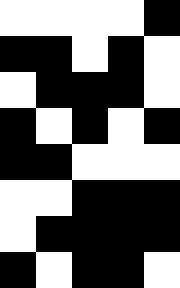[["white", "white", "white", "white", "black"], ["black", "black", "white", "black", "white"], ["white", "black", "black", "black", "white"], ["black", "white", "black", "white", "black"], ["black", "black", "white", "white", "white"], ["white", "white", "black", "black", "black"], ["white", "black", "black", "black", "black"], ["black", "white", "black", "black", "white"]]